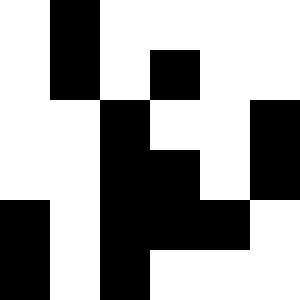[["white", "black", "white", "white", "white", "white"], ["white", "black", "white", "black", "white", "white"], ["white", "white", "black", "white", "white", "black"], ["white", "white", "black", "black", "white", "black"], ["black", "white", "black", "black", "black", "white"], ["black", "white", "black", "white", "white", "white"]]